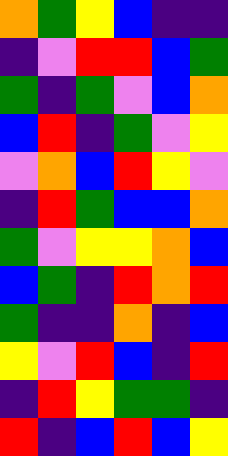[["orange", "green", "yellow", "blue", "indigo", "indigo"], ["indigo", "violet", "red", "red", "blue", "green"], ["green", "indigo", "green", "violet", "blue", "orange"], ["blue", "red", "indigo", "green", "violet", "yellow"], ["violet", "orange", "blue", "red", "yellow", "violet"], ["indigo", "red", "green", "blue", "blue", "orange"], ["green", "violet", "yellow", "yellow", "orange", "blue"], ["blue", "green", "indigo", "red", "orange", "red"], ["green", "indigo", "indigo", "orange", "indigo", "blue"], ["yellow", "violet", "red", "blue", "indigo", "red"], ["indigo", "red", "yellow", "green", "green", "indigo"], ["red", "indigo", "blue", "red", "blue", "yellow"]]